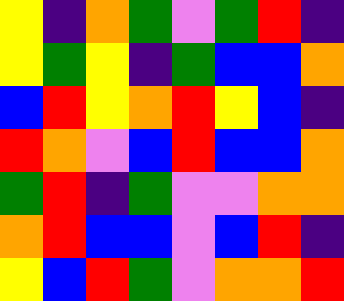[["yellow", "indigo", "orange", "green", "violet", "green", "red", "indigo"], ["yellow", "green", "yellow", "indigo", "green", "blue", "blue", "orange"], ["blue", "red", "yellow", "orange", "red", "yellow", "blue", "indigo"], ["red", "orange", "violet", "blue", "red", "blue", "blue", "orange"], ["green", "red", "indigo", "green", "violet", "violet", "orange", "orange"], ["orange", "red", "blue", "blue", "violet", "blue", "red", "indigo"], ["yellow", "blue", "red", "green", "violet", "orange", "orange", "red"]]